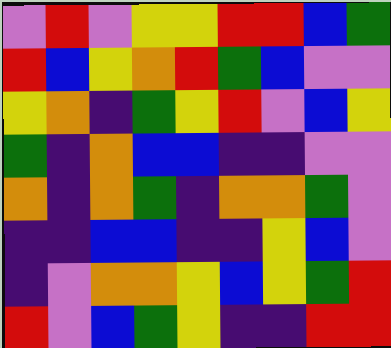[["violet", "red", "violet", "yellow", "yellow", "red", "red", "blue", "green"], ["red", "blue", "yellow", "orange", "red", "green", "blue", "violet", "violet"], ["yellow", "orange", "indigo", "green", "yellow", "red", "violet", "blue", "yellow"], ["green", "indigo", "orange", "blue", "blue", "indigo", "indigo", "violet", "violet"], ["orange", "indigo", "orange", "green", "indigo", "orange", "orange", "green", "violet"], ["indigo", "indigo", "blue", "blue", "indigo", "indigo", "yellow", "blue", "violet"], ["indigo", "violet", "orange", "orange", "yellow", "blue", "yellow", "green", "red"], ["red", "violet", "blue", "green", "yellow", "indigo", "indigo", "red", "red"]]